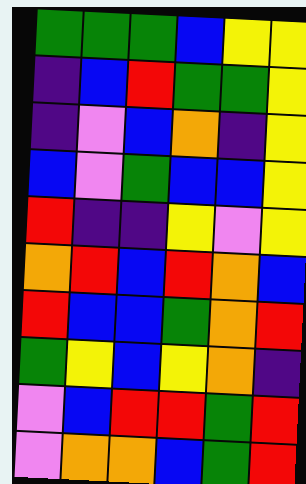[["green", "green", "green", "blue", "yellow", "yellow"], ["indigo", "blue", "red", "green", "green", "yellow"], ["indigo", "violet", "blue", "orange", "indigo", "yellow"], ["blue", "violet", "green", "blue", "blue", "yellow"], ["red", "indigo", "indigo", "yellow", "violet", "yellow"], ["orange", "red", "blue", "red", "orange", "blue"], ["red", "blue", "blue", "green", "orange", "red"], ["green", "yellow", "blue", "yellow", "orange", "indigo"], ["violet", "blue", "red", "red", "green", "red"], ["violet", "orange", "orange", "blue", "green", "red"]]